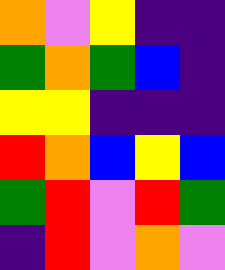[["orange", "violet", "yellow", "indigo", "indigo"], ["green", "orange", "green", "blue", "indigo"], ["yellow", "yellow", "indigo", "indigo", "indigo"], ["red", "orange", "blue", "yellow", "blue"], ["green", "red", "violet", "red", "green"], ["indigo", "red", "violet", "orange", "violet"]]